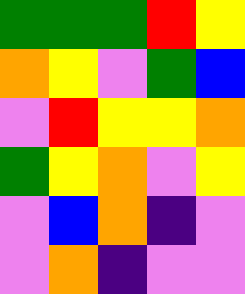[["green", "green", "green", "red", "yellow"], ["orange", "yellow", "violet", "green", "blue"], ["violet", "red", "yellow", "yellow", "orange"], ["green", "yellow", "orange", "violet", "yellow"], ["violet", "blue", "orange", "indigo", "violet"], ["violet", "orange", "indigo", "violet", "violet"]]